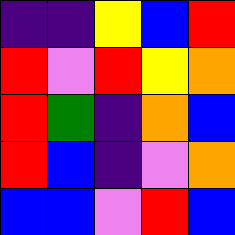[["indigo", "indigo", "yellow", "blue", "red"], ["red", "violet", "red", "yellow", "orange"], ["red", "green", "indigo", "orange", "blue"], ["red", "blue", "indigo", "violet", "orange"], ["blue", "blue", "violet", "red", "blue"]]